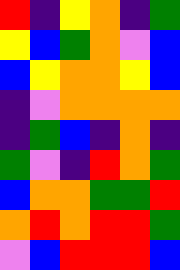[["red", "indigo", "yellow", "orange", "indigo", "green"], ["yellow", "blue", "green", "orange", "violet", "blue"], ["blue", "yellow", "orange", "orange", "yellow", "blue"], ["indigo", "violet", "orange", "orange", "orange", "orange"], ["indigo", "green", "blue", "indigo", "orange", "indigo"], ["green", "violet", "indigo", "red", "orange", "green"], ["blue", "orange", "orange", "green", "green", "red"], ["orange", "red", "orange", "red", "red", "green"], ["violet", "blue", "red", "red", "red", "blue"]]